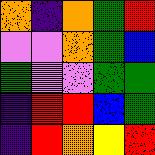[["orange", "indigo", "orange", "green", "red"], ["violet", "violet", "orange", "green", "blue"], ["green", "violet", "violet", "green", "green"], ["indigo", "red", "red", "blue", "green"], ["indigo", "red", "orange", "yellow", "red"]]